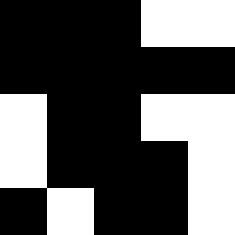[["black", "black", "black", "white", "white"], ["black", "black", "black", "black", "black"], ["white", "black", "black", "white", "white"], ["white", "black", "black", "black", "white"], ["black", "white", "black", "black", "white"]]